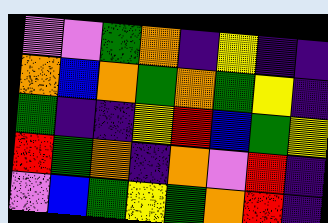[["violet", "violet", "green", "orange", "indigo", "yellow", "indigo", "indigo"], ["orange", "blue", "orange", "green", "orange", "green", "yellow", "indigo"], ["green", "indigo", "indigo", "yellow", "red", "blue", "green", "yellow"], ["red", "green", "orange", "indigo", "orange", "violet", "red", "indigo"], ["violet", "blue", "green", "yellow", "green", "orange", "red", "indigo"]]